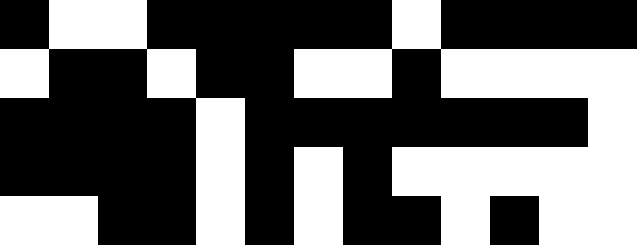[["black", "white", "white", "black", "black", "black", "black", "black", "white", "black", "black", "black", "black"], ["white", "black", "black", "white", "black", "black", "white", "white", "black", "white", "white", "white", "white"], ["black", "black", "black", "black", "white", "black", "black", "black", "black", "black", "black", "black", "white"], ["black", "black", "black", "black", "white", "black", "white", "black", "white", "white", "white", "white", "white"], ["white", "white", "black", "black", "white", "black", "white", "black", "black", "white", "black", "white", "white"]]